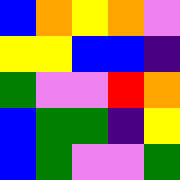[["blue", "orange", "yellow", "orange", "violet"], ["yellow", "yellow", "blue", "blue", "indigo"], ["green", "violet", "violet", "red", "orange"], ["blue", "green", "green", "indigo", "yellow"], ["blue", "green", "violet", "violet", "green"]]